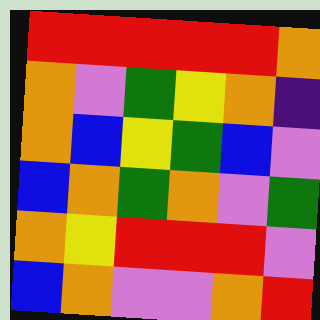[["red", "red", "red", "red", "red", "orange"], ["orange", "violet", "green", "yellow", "orange", "indigo"], ["orange", "blue", "yellow", "green", "blue", "violet"], ["blue", "orange", "green", "orange", "violet", "green"], ["orange", "yellow", "red", "red", "red", "violet"], ["blue", "orange", "violet", "violet", "orange", "red"]]